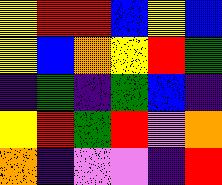[["yellow", "red", "red", "blue", "yellow", "blue"], ["yellow", "blue", "orange", "yellow", "red", "green"], ["indigo", "green", "indigo", "green", "blue", "indigo"], ["yellow", "red", "green", "red", "violet", "orange"], ["orange", "indigo", "violet", "violet", "indigo", "red"]]